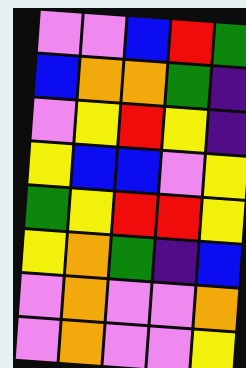[["violet", "violet", "blue", "red", "green"], ["blue", "orange", "orange", "green", "indigo"], ["violet", "yellow", "red", "yellow", "indigo"], ["yellow", "blue", "blue", "violet", "yellow"], ["green", "yellow", "red", "red", "yellow"], ["yellow", "orange", "green", "indigo", "blue"], ["violet", "orange", "violet", "violet", "orange"], ["violet", "orange", "violet", "violet", "yellow"]]